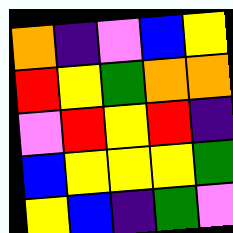[["orange", "indigo", "violet", "blue", "yellow"], ["red", "yellow", "green", "orange", "orange"], ["violet", "red", "yellow", "red", "indigo"], ["blue", "yellow", "yellow", "yellow", "green"], ["yellow", "blue", "indigo", "green", "violet"]]